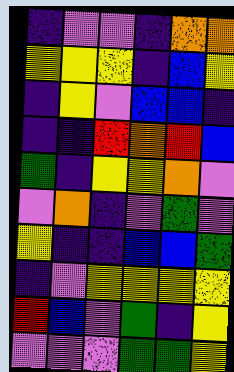[["indigo", "violet", "violet", "indigo", "orange", "orange"], ["yellow", "yellow", "yellow", "indigo", "blue", "yellow"], ["indigo", "yellow", "violet", "blue", "blue", "indigo"], ["indigo", "indigo", "red", "orange", "red", "blue"], ["green", "indigo", "yellow", "yellow", "orange", "violet"], ["violet", "orange", "indigo", "violet", "green", "violet"], ["yellow", "indigo", "indigo", "blue", "blue", "green"], ["indigo", "violet", "yellow", "yellow", "yellow", "yellow"], ["red", "blue", "violet", "green", "indigo", "yellow"], ["violet", "violet", "violet", "green", "green", "yellow"]]